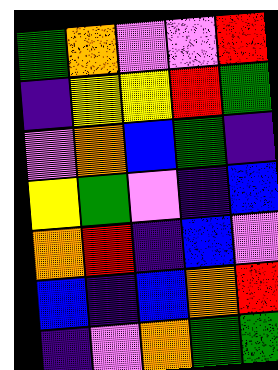[["green", "orange", "violet", "violet", "red"], ["indigo", "yellow", "yellow", "red", "green"], ["violet", "orange", "blue", "green", "indigo"], ["yellow", "green", "violet", "indigo", "blue"], ["orange", "red", "indigo", "blue", "violet"], ["blue", "indigo", "blue", "orange", "red"], ["indigo", "violet", "orange", "green", "green"]]